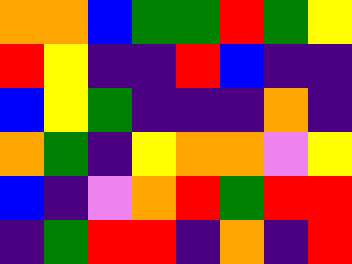[["orange", "orange", "blue", "green", "green", "red", "green", "yellow"], ["red", "yellow", "indigo", "indigo", "red", "blue", "indigo", "indigo"], ["blue", "yellow", "green", "indigo", "indigo", "indigo", "orange", "indigo"], ["orange", "green", "indigo", "yellow", "orange", "orange", "violet", "yellow"], ["blue", "indigo", "violet", "orange", "red", "green", "red", "red"], ["indigo", "green", "red", "red", "indigo", "orange", "indigo", "red"]]